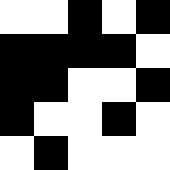[["white", "white", "black", "white", "black"], ["black", "black", "black", "black", "white"], ["black", "black", "white", "white", "black"], ["black", "white", "white", "black", "white"], ["white", "black", "white", "white", "white"]]